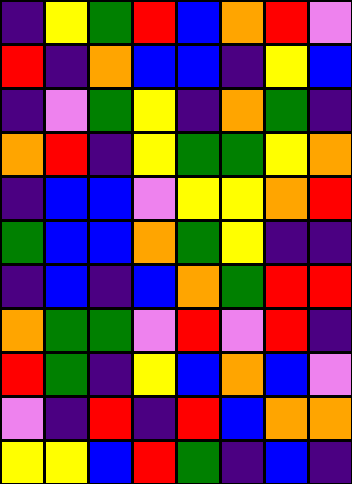[["indigo", "yellow", "green", "red", "blue", "orange", "red", "violet"], ["red", "indigo", "orange", "blue", "blue", "indigo", "yellow", "blue"], ["indigo", "violet", "green", "yellow", "indigo", "orange", "green", "indigo"], ["orange", "red", "indigo", "yellow", "green", "green", "yellow", "orange"], ["indigo", "blue", "blue", "violet", "yellow", "yellow", "orange", "red"], ["green", "blue", "blue", "orange", "green", "yellow", "indigo", "indigo"], ["indigo", "blue", "indigo", "blue", "orange", "green", "red", "red"], ["orange", "green", "green", "violet", "red", "violet", "red", "indigo"], ["red", "green", "indigo", "yellow", "blue", "orange", "blue", "violet"], ["violet", "indigo", "red", "indigo", "red", "blue", "orange", "orange"], ["yellow", "yellow", "blue", "red", "green", "indigo", "blue", "indigo"]]